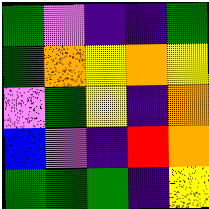[["green", "violet", "indigo", "indigo", "green"], ["green", "orange", "yellow", "orange", "yellow"], ["violet", "green", "yellow", "indigo", "orange"], ["blue", "violet", "indigo", "red", "orange"], ["green", "green", "green", "indigo", "yellow"]]